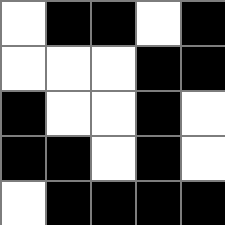[["white", "black", "black", "white", "black"], ["white", "white", "white", "black", "black"], ["black", "white", "white", "black", "white"], ["black", "black", "white", "black", "white"], ["white", "black", "black", "black", "black"]]